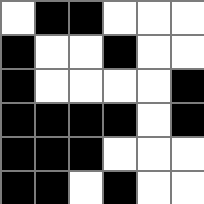[["white", "black", "black", "white", "white", "white"], ["black", "white", "white", "black", "white", "white"], ["black", "white", "white", "white", "white", "black"], ["black", "black", "black", "black", "white", "black"], ["black", "black", "black", "white", "white", "white"], ["black", "black", "white", "black", "white", "white"]]